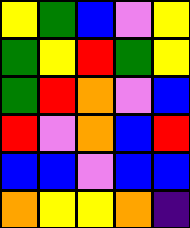[["yellow", "green", "blue", "violet", "yellow"], ["green", "yellow", "red", "green", "yellow"], ["green", "red", "orange", "violet", "blue"], ["red", "violet", "orange", "blue", "red"], ["blue", "blue", "violet", "blue", "blue"], ["orange", "yellow", "yellow", "orange", "indigo"]]